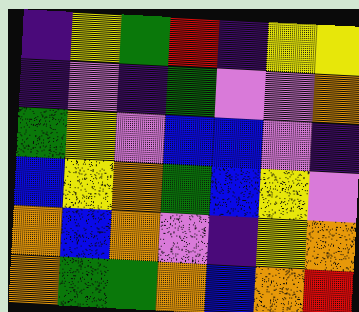[["indigo", "yellow", "green", "red", "indigo", "yellow", "yellow"], ["indigo", "violet", "indigo", "green", "violet", "violet", "orange"], ["green", "yellow", "violet", "blue", "blue", "violet", "indigo"], ["blue", "yellow", "orange", "green", "blue", "yellow", "violet"], ["orange", "blue", "orange", "violet", "indigo", "yellow", "orange"], ["orange", "green", "green", "orange", "blue", "orange", "red"]]